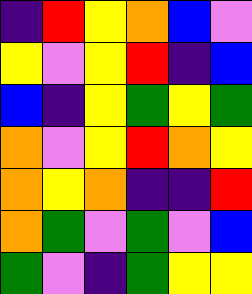[["indigo", "red", "yellow", "orange", "blue", "violet"], ["yellow", "violet", "yellow", "red", "indigo", "blue"], ["blue", "indigo", "yellow", "green", "yellow", "green"], ["orange", "violet", "yellow", "red", "orange", "yellow"], ["orange", "yellow", "orange", "indigo", "indigo", "red"], ["orange", "green", "violet", "green", "violet", "blue"], ["green", "violet", "indigo", "green", "yellow", "yellow"]]